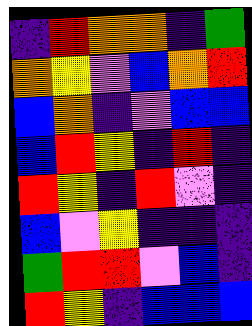[["indigo", "red", "orange", "orange", "indigo", "green"], ["orange", "yellow", "violet", "blue", "orange", "red"], ["blue", "orange", "indigo", "violet", "blue", "blue"], ["blue", "red", "yellow", "indigo", "red", "indigo"], ["red", "yellow", "indigo", "red", "violet", "indigo"], ["blue", "violet", "yellow", "indigo", "indigo", "indigo"], ["green", "red", "red", "violet", "blue", "indigo"], ["red", "yellow", "indigo", "blue", "blue", "blue"]]